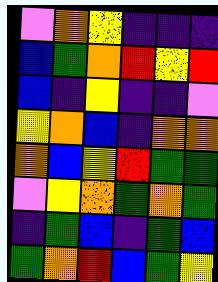[["violet", "orange", "yellow", "indigo", "indigo", "indigo"], ["blue", "green", "orange", "red", "yellow", "red"], ["blue", "indigo", "yellow", "indigo", "indigo", "violet"], ["yellow", "orange", "blue", "indigo", "orange", "orange"], ["orange", "blue", "yellow", "red", "green", "green"], ["violet", "yellow", "orange", "green", "orange", "green"], ["indigo", "green", "blue", "indigo", "green", "blue"], ["green", "orange", "red", "blue", "green", "yellow"]]